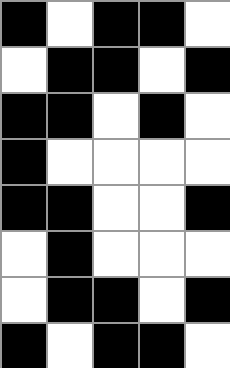[["black", "white", "black", "black", "white"], ["white", "black", "black", "white", "black"], ["black", "black", "white", "black", "white"], ["black", "white", "white", "white", "white"], ["black", "black", "white", "white", "black"], ["white", "black", "white", "white", "white"], ["white", "black", "black", "white", "black"], ["black", "white", "black", "black", "white"]]